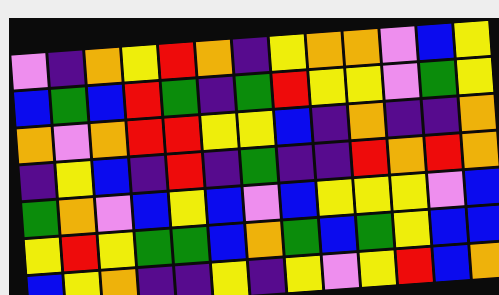[["violet", "indigo", "orange", "yellow", "red", "orange", "indigo", "yellow", "orange", "orange", "violet", "blue", "yellow"], ["blue", "green", "blue", "red", "green", "indigo", "green", "red", "yellow", "yellow", "violet", "green", "yellow"], ["orange", "violet", "orange", "red", "red", "yellow", "yellow", "blue", "indigo", "orange", "indigo", "indigo", "orange"], ["indigo", "yellow", "blue", "indigo", "red", "indigo", "green", "indigo", "indigo", "red", "orange", "red", "orange"], ["green", "orange", "violet", "blue", "yellow", "blue", "violet", "blue", "yellow", "yellow", "yellow", "violet", "blue"], ["yellow", "red", "yellow", "green", "green", "blue", "orange", "green", "blue", "green", "yellow", "blue", "blue"], ["blue", "yellow", "orange", "indigo", "indigo", "yellow", "indigo", "yellow", "violet", "yellow", "red", "blue", "orange"]]